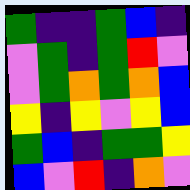[["green", "indigo", "indigo", "green", "blue", "indigo"], ["violet", "green", "indigo", "green", "red", "violet"], ["violet", "green", "orange", "green", "orange", "blue"], ["yellow", "indigo", "yellow", "violet", "yellow", "blue"], ["green", "blue", "indigo", "green", "green", "yellow"], ["blue", "violet", "red", "indigo", "orange", "violet"]]